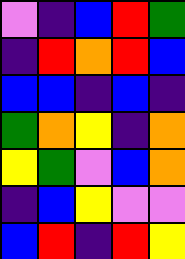[["violet", "indigo", "blue", "red", "green"], ["indigo", "red", "orange", "red", "blue"], ["blue", "blue", "indigo", "blue", "indigo"], ["green", "orange", "yellow", "indigo", "orange"], ["yellow", "green", "violet", "blue", "orange"], ["indigo", "blue", "yellow", "violet", "violet"], ["blue", "red", "indigo", "red", "yellow"]]